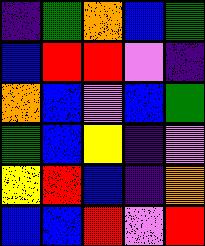[["indigo", "green", "orange", "blue", "green"], ["blue", "red", "red", "violet", "indigo"], ["orange", "blue", "violet", "blue", "green"], ["green", "blue", "yellow", "indigo", "violet"], ["yellow", "red", "blue", "indigo", "orange"], ["blue", "blue", "red", "violet", "red"]]